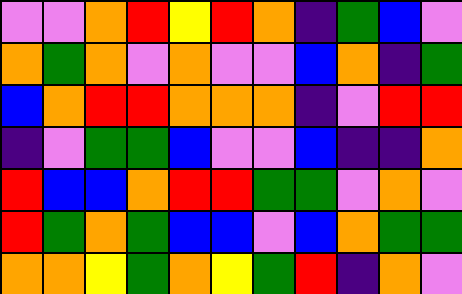[["violet", "violet", "orange", "red", "yellow", "red", "orange", "indigo", "green", "blue", "violet"], ["orange", "green", "orange", "violet", "orange", "violet", "violet", "blue", "orange", "indigo", "green"], ["blue", "orange", "red", "red", "orange", "orange", "orange", "indigo", "violet", "red", "red"], ["indigo", "violet", "green", "green", "blue", "violet", "violet", "blue", "indigo", "indigo", "orange"], ["red", "blue", "blue", "orange", "red", "red", "green", "green", "violet", "orange", "violet"], ["red", "green", "orange", "green", "blue", "blue", "violet", "blue", "orange", "green", "green"], ["orange", "orange", "yellow", "green", "orange", "yellow", "green", "red", "indigo", "orange", "violet"]]